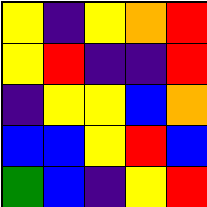[["yellow", "indigo", "yellow", "orange", "red"], ["yellow", "red", "indigo", "indigo", "red"], ["indigo", "yellow", "yellow", "blue", "orange"], ["blue", "blue", "yellow", "red", "blue"], ["green", "blue", "indigo", "yellow", "red"]]